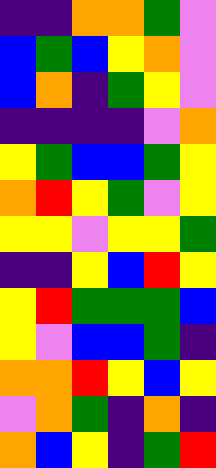[["indigo", "indigo", "orange", "orange", "green", "violet"], ["blue", "green", "blue", "yellow", "orange", "violet"], ["blue", "orange", "indigo", "green", "yellow", "violet"], ["indigo", "indigo", "indigo", "indigo", "violet", "orange"], ["yellow", "green", "blue", "blue", "green", "yellow"], ["orange", "red", "yellow", "green", "violet", "yellow"], ["yellow", "yellow", "violet", "yellow", "yellow", "green"], ["indigo", "indigo", "yellow", "blue", "red", "yellow"], ["yellow", "red", "green", "green", "green", "blue"], ["yellow", "violet", "blue", "blue", "green", "indigo"], ["orange", "orange", "red", "yellow", "blue", "yellow"], ["violet", "orange", "green", "indigo", "orange", "indigo"], ["orange", "blue", "yellow", "indigo", "green", "red"]]